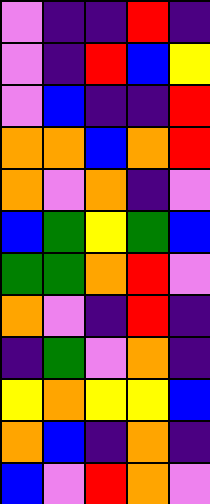[["violet", "indigo", "indigo", "red", "indigo"], ["violet", "indigo", "red", "blue", "yellow"], ["violet", "blue", "indigo", "indigo", "red"], ["orange", "orange", "blue", "orange", "red"], ["orange", "violet", "orange", "indigo", "violet"], ["blue", "green", "yellow", "green", "blue"], ["green", "green", "orange", "red", "violet"], ["orange", "violet", "indigo", "red", "indigo"], ["indigo", "green", "violet", "orange", "indigo"], ["yellow", "orange", "yellow", "yellow", "blue"], ["orange", "blue", "indigo", "orange", "indigo"], ["blue", "violet", "red", "orange", "violet"]]